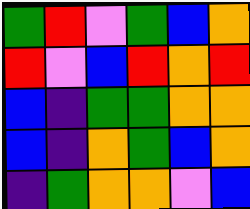[["green", "red", "violet", "green", "blue", "orange"], ["red", "violet", "blue", "red", "orange", "red"], ["blue", "indigo", "green", "green", "orange", "orange"], ["blue", "indigo", "orange", "green", "blue", "orange"], ["indigo", "green", "orange", "orange", "violet", "blue"]]